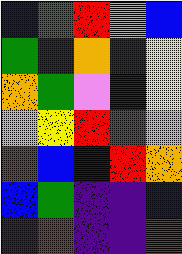[["blue", "green", "red", "orange", "blue"], ["green", "indigo", "orange", "indigo", "yellow"], ["orange", "green", "violet", "indigo", "yellow"], ["violet", "yellow", "red", "red", "violet"], ["red", "blue", "blue", "red", "orange"], ["blue", "green", "indigo", "indigo", "blue"], ["indigo", "red", "indigo", "indigo", "red"]]